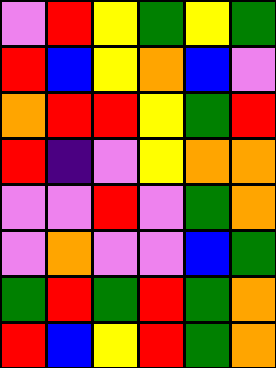[["violet", "red", "yellow", "green", "yellow", "green"], ["red", "blue", "yellow", "orange", "blue", "violet"], ["orange", "red", "red", "yellow", "green", "red"], ["red", "indigo", "violet", "yellow", "orange", "orange"], ["violet", "violet", "red", "violet", "green", "orange"], ["violet", "orange", "violet", "violet", "blue", "green"], ["green", "red", "green", "red", "green", "orange"], ["red", "blue", "yellow", "red", "green", "orange"]]